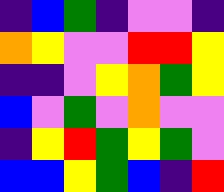[["indigo", "blue", "green", "indigo", "violet", "violet", "indigo"], ["orange", "yellow", "violet", "violet", "red", "red", "yellow"], ["indigo", "indigo", "violet", "yellow", "orange", "green", "yellow"], ["blue", "violet", "green", "violet", "orange", "violet", "violet"], ["indigo", "yellow", "red", "green", "yellow", "green", "violet"], ["blue", "blue", "yellow", "green", "blue", "indigo", "red"]]